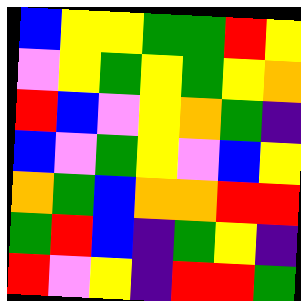[["blue", "yellow", "yellow", "green", "green", "red", "yellow"], ["violet", "yellow", "green", "yellow", "green", "yellow", "orange"], ["red", "blue", "violet", "yellow", "orange", "green", "indigo"], ["blue", "violet", "green", "yellow", "violet", "blue", "yellow"], ["orange", "green", "blue", "orange", "orange", "red", "red"], ["green", "red", "blue", "indigo", "green", "yellow", "indigo"], ["red", "violet", "yellow", "indigo", "red", "red", "green"]]